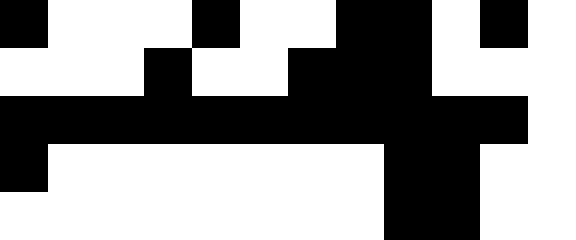[["black", "white", "white", "white", "black", "white", "white", "black", "black", "white", "black", "white"], ["white", "white", "white", "black", "white", "white", "black", "black", "black", "white", "white", "white"], ["black", "black", "black", "black", "black", "black", "black", "black", "black", "black", "black", "white"], ["black", "white", "white", "white", "white", "white", "white", "white", "black", "black", "white", "white"], ["white", "white", "white", "white", "white", "white", "white", "white", "black", "black", "white", "white"]]